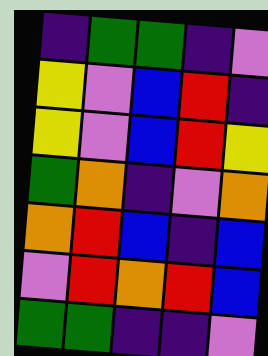[["indigo", "green", "green", "indigo", "violet"], ["yellow", "violet", "blue", "red", "indigo"], ["yellow", "violet", "blue", "red", "yellow"], ["green", "orange", "indigo", "violet", "orange"], ["orange", "red", "blue", "indigo", "blue"], ["violet", "red", "orange", "red", "blue"], ["green", "green", "indigo", "indigo", "violet"]]